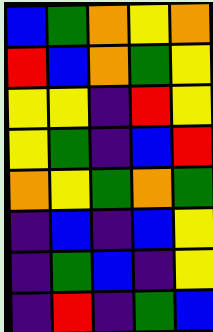[["blue", "green", "orange", "yellow", "orange"], ["red", "blue", "orange", "green", "yellow"], ["yellow", "yellow", "indigo", "red", "yellow"], ["yellow", "green", "indigo", "blue", "red"], ["orange", "yellow", "green", "orange", "green"], ["indigo", "blue", "indigo", "blue", "yellow"], ["indigo", "green", "blue", "indigo", "yellow"], ["indigo", "red", "indigo", "green", "blue"]]